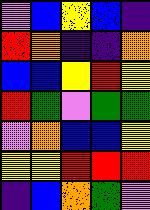[["violet", "blue", "yellow", "blue", "indigo"], ["red", "orange", "indigo", "indigo", "orange"], ["blue", "blue", "yellow", "red", "yellow"], ["red", "green", "violet", "green", "green"], ["violet", "orange", "blue", "blue", "yellow"], ["yellow", "yellow", "red", "red", "red"], ["indigo", "blue", "orange", "green", "violet"]]